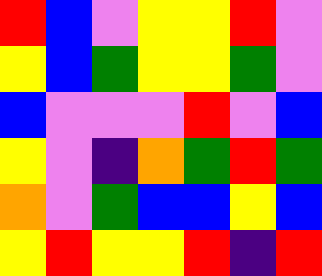[["red", "blue", "violet", "yellow", "yellow", "red", "violet"], ["yellow", "blue", "green", "yellow", "yellow", "green", "violet"], ["blue", "violet", "violet", "violet", "red", "violet", "blue"], ["yellow", "violet", "indigo", "orange", "green", "red", "green"], ["orange", "violet", "green", "blue", "blue", "yellow", "blue"], ["yellow", "red", "yellow", "yellow", "red", "indigo", "red"]]